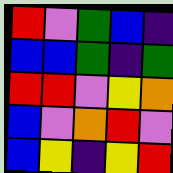[["red", "violet", "green", "blue", "indigo"], ["blue", "blue", "green", "indigo", "green"], ["red", "red", "violet", "yellow", "orange"], ["blue", "violet", "orange", "red", "violet"], ["blue", "yellow", "indigo", "yellow", "red"]]